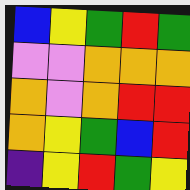[["blue", "yellow", "green", "red", "green"], ["violet", "violet", "orange", "orange", "orange"], ["orange", "violet", "orange", "red", "red"], ["orange", "yellow", "green", "blue", "red"], ["indigo", "yellow", "red", "green", "yellow"]]